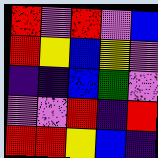[["red", "violet", "red", "violet", "blue"], ["red", "yellow", "blue", "yellow", "violet"], ["indigo", "indigo", "blue", "green", "violet"], ["violet", "violet", "red", "indigo", "red"], ["red", "red", "yellow", "blue", "indigo"]]